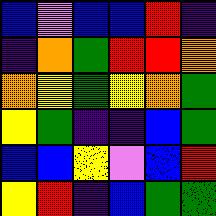[["blue", "violet", "blue", "blue", "red", "indigo"], ["indigo", "orange", "green", "red", "red", "orange"], ["orange", "yellow", "green", "yellow", "orange", "green"], ["yellow", "green", "indigo", "indigo", "blue", "green"], ["blue", "blue", "yellow", "violet", "blue", "red"], ["yellow", "red", "indigo", "blue", "green", "green"]]